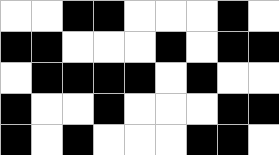[["white", "white", "black", "black", "white", "white", "white", "black", "white"], ["black", "black", "white", "white", "white", "black", "white", "black", "black"], ["white", "black", "black", "black", "black", "white", "black", "white", "white"], ["black", "white", "white", "black", "white", "white", "white", "black", "black"], ["black", "white", "black", "white", "white", "white", "black", "black", "white"]]